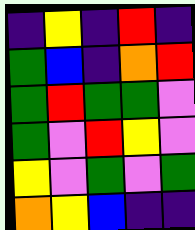[["indigo", "yellow", "indigo", "red", "indigo"], ["green", "blue", "indigo", "orange", "red"], ["green", "red", "green", "green", "violet"], ["green", "violet", "red", "yellow", "violet"], ["yellow", "violet", "green", "violet", "green"], ["orange", "yellow", "blue", "indigo", "indigo"]]